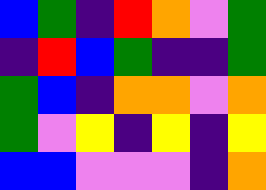[["blue", "green", "indigo", "red", "orange", "violet", "green"], ["indigo", "red", "blue", "green", "indigo", "indigo", "green"], ["green", "blue", "indigo", "orange", "orange", "violet", "orange"], ["green", "violet", "yellow", "indigo", "yellow", "indigo", "yellow"], ["blue", "blue", "violet", "violet", "violet", "indigo", "orange"]]